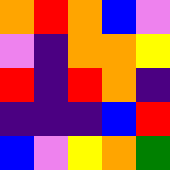[["orange", "red", "orange", "blue", "violet"], ["violet", "indigo", "orange", "orange", "yellow"], ["red", "indigo", "red", "orange", "indigo"], ["indigo", "indigo", "indigo", "blue", "red"], ["blue", "violet", "yellow", "orange", "green"]]